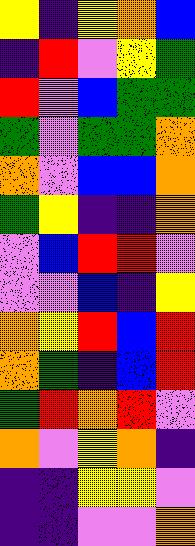[["yellow", "indigo", "yellow", "orange", "blue"], ["indigo", "red", "violet", "yellow", "green"], ["red", "violet", "blue", "green", "green"], ["green", "violet", "green", "green", "orange"], ["orange", "violet", "blue", "blue", "orange"], ["green", "yellow", "indigo", "indigo", "orange"], ["violet", "blue", "red", "red", "violet"], ["violet", "violet", "blue", "indigo", "yellow"], ["orange", "yellow", "red", "blue", "red"], ["orange", "green", "indigo", "blue", "red"], ["green", "red", "orange", "red", "violet"], ["orange", "violet", "yellow", "orange", "indigo"], ["indigo", "indigo", "yellow", "yellow", "violet"], ["indigo", "indigo", "violet", "violet", "orange"]]